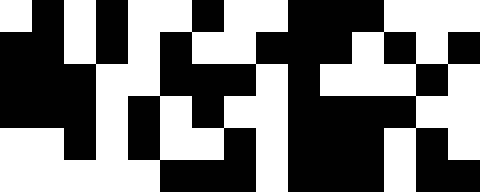[["white", "black", "white", "black", "white", "white", "black", "white", "white", "black", "black", "black", "white", "white", "white"], ["black", "black", "white", "black", "white", "black", "white", "white", "black", "black", "black", "white", "black", "white", "black"], ["black", "black", "black", "white", "white", "black", "black", "black", "white", "black", "white", "white", "white", "black", "white"], ["black", "black", "black", "white", "black", "white", "black", "white", "white", "black", "black", "black", "black", "white", "white"], ["white", "white", "black", "white", "black", "white", "white", "black", "white", "black", "black", "black", "white", "black", "white"], ["white", "white", "white", "white", "white", "black", "black", "black", "white", "black", "black", "black", "white", "black", "black"]]